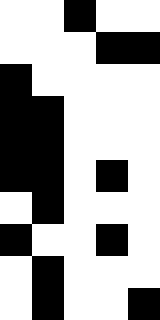[["white", "white", "black", "white", "white"], ["white", "white", "white", "black", "black"], ["black", "white", "white", "white", "white"], ["black", "black", "white", "white", "white"], ["black", "black", "white", "white", "white"], ["black", "black", "white", "black", "white"], ["white", "black", "white", "white", "white"], ["black", "white", "white", "black", "white"], ["white", "black", "white", "white", "white"], ["white", "black", "white", "white", "black"]]